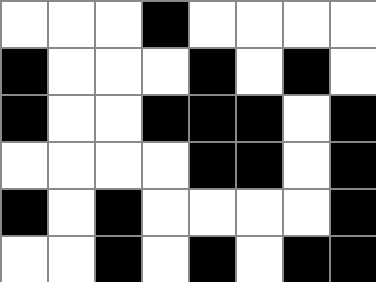[["white", "white", "white", "black", "white", "white", "white", "white"], ["black", "white", "white", "white", "black", "white", "black", "white"], ["black", "white", "white", "black", "black", "black", "white", "black"], ["white", "white", "white", "white", "black", "black", "white", "black"], ["black", "white", "black", "white", "white", "white", "white", "black"], ["white", "white", "black", "white", "black", "white", "black", "black"]]